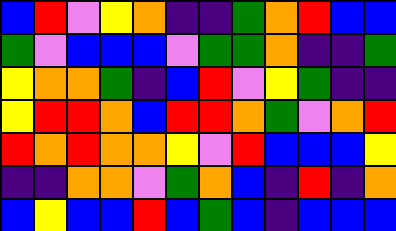[["blue", "red", "violet", "yellow", "orange", "indigo", "indigo", "green", "orange", "red", "blue", "blue"], ["green", "violet", "blue", "blue", "blue", "violet", "green", "green", "orange", "indigo", "indigo", "green"], ["yellow", "orange", "orange", "green", "indigo", "blue", "red", "violet", "yellow", "green", "indigo", "indigo"], ["yellow", "red", "red", "orange", "blue", "red", "red", "orange", "green", "violet", "orange", "red"], ["red", "orange", "red", "orange", "orange", "yellow", "violet", "red", "blue", "blue", "blue", "yellow"], ["indigo", "indigo", "orange", "orange", "violet", "green", "orange", "blue", "indigo", "red", "indigo", "orange"], ["blue", "yellow", "blue", "blue", "red", "blue", "green", "blue", "indigo", "blue", "blue", "blue"]]